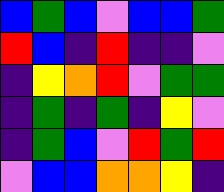[["blue", "green", "blue", "violet", "blue", "blue", "green"], ["red", "blue", "indigo", "red", "indigo", "indigo", "violet"], ["indigo", "yellow", "orange", "red", "violet", "green", "green"], ["indigo", "green", "indigo", "green", "indigo", "yellow", "violet"], ["indigo", "green", "blue", "violet", "red", "green", "red"], ["violet", "blue", "blue", "orange", "orange", "yellow", "indigo"]]